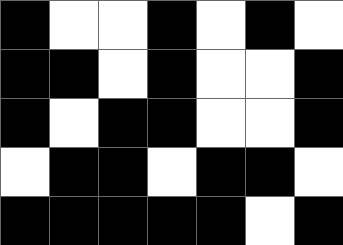[["black", "white", "white", "black", "white", "black", "white"], ["black", "black", "white", "black", "white", "white", "black"], ["black", "white", "black", "black", "white", "white", "black"], ["white", "black", "black", "white", "black", "black", "white"], ["black", "black", "black", "black", "black", "white", "black"]]